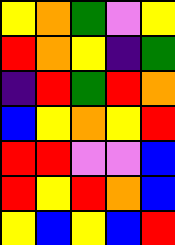[["yellow", "orange", "green", "violet", "yellow"], ["red", "orange", "yellow", "indigo", "green"], ["indigo", "red", "green", "red", "orange"], ["blue", "yellow", "orange", "yellow", "red"], ["red", "red", "violet", "violet", "blue"], ["red", "yellow", "red", "orange", "blue"], ["yellow", "blue", "yellow", "blue", "red"]]